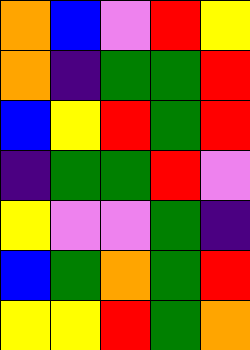[["orange", "blue", "violet", "red", "yellow"], ["orange", "indigo", "green", "green", "red"], ["blue", "yellow", "red", "green", "red"], ["indigo", "green", "green", "red", "violet"], ["yellow", "violet", "violet", "green", "indigo"], ["blue", "green", "orange", "green", "red"], ["yellow", "yellow", "red", "green", "orange"]]